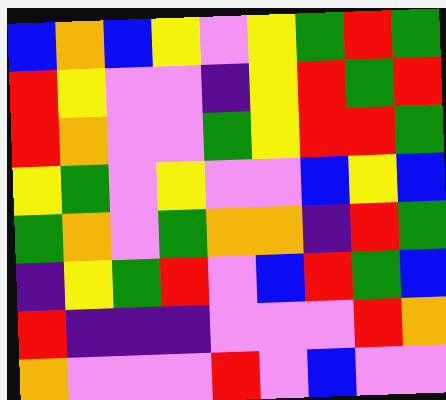[["blue", "orange", "blue", "yellow", "violet", "yellow", "green", "red", "green"], ["red", "yellow", "violet", "violet", "indigo", "yellow", "red", "green", "red"], ["red", "orange", "violet", "violet", "green", "yellow", "red", "red", "green"], ["yellow", "green", "violet", "yellow", "violet", "violet", "blue", "yellow", "blue"], ["green", "orange", "violet", "green", "orange", "orange", "indigo", "red", "green"], ["indigo", "yellow", "green", "red", "violet", "blue", "red", "green", "blue"], ["red", "indigo", "indigo", "indigo", "violet", "violet", "violet", "red", "orange"], ["orange", "violet", "violet", "violet", "red", "violet", "blue", "violet", "violet"]]